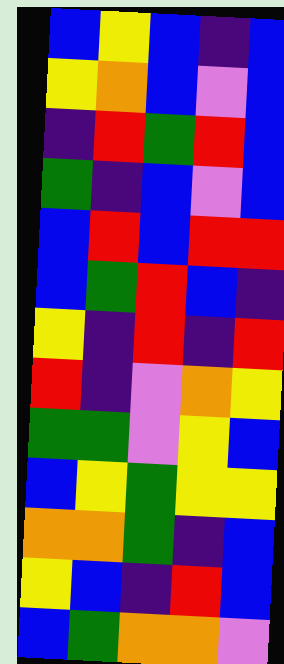[["blue", "yellow", "blue", "indigo", "blue"], ["yellow", "orange", "blue", "violet", "blue"], ["indigo", "red", "green", "red", "blue"], ["green", "indigo", "blue", "violet", "blue"], ["blue", "red", "blue", "red", "red"], ["blue", "green", "red", "blue", "indigo"], ["yellow", "indigo", "red", "indigo", "red"], ["red", "indigo", "violet", "orange", "yellow"], ["green", "green", "violet", "yellow", "blue"], ["blue", "yellow", "green", "yellow", "yellow"], ["orange", "orange", "green", "indigo", "blue"], ["yellow", "blue", "indigo", "red", "blue"], ["blue", "green", "orange", "orange", "violet"]]